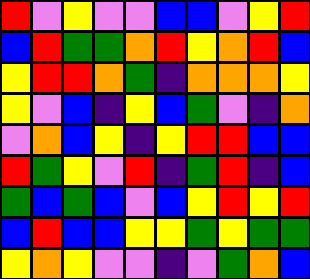[["red", "violet", "yellow", "violet", "violet", "blue", "blue", "violet", "yellow", "red"], ["blue", "red", "green", "green", "orange", "red", "yellow", "orange", "red", "blue"], ["yellow", "red", "red", "orange", "green", "indigo", "orange", "orange", "orange", "yellow"], ["yellow", "violet", "blue", "indigo", "yellow", "blue", "green", "violet", "indigo", "orange"], ["violet", "orange", "blue", "yellow", "indigo", "yellow", "red", "red", "blue", "blue"], ["red", "green", "yellow", "violet", "red", "indigo", "green", "red", "indigo", "blue"], ["green", "blue", "green", "blue", "violet", "blue", "yellow", "red", "yellow", "red"], ["blue", "red", "blue", "blue", "yellow", "yellow", "green", "yellow", "green", "green"], ["yellow", "orange", "yellow", "violet", "violet", "indigo", "violet", "green", "orange", "blue"]]